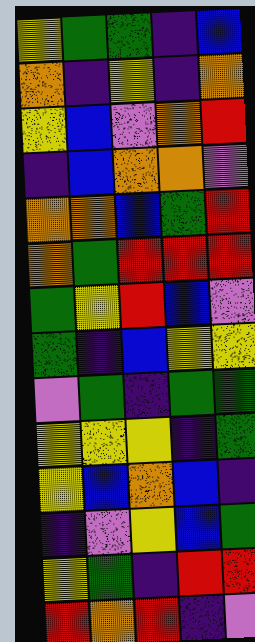[["yellow", "green", "green", "indigo", "blue"], ["orange", "indigo", "yellow", "indigo", "orange"], ["yellow", "blue", "violet", "orange", "red"], ["indigo", "blue", "orange", "orange", "violet"], ["orange", "orange", "blue", "green", "red"], ["orange", "green", "red", "red", "red"], ["green", "yellow", "red", "blue", "violet"], ["green", "indigo", "blue", "yellow", "yellow"], ["violet", "green", "indigo", "green", "green"], ["yellow", "yellow", "yellow", "indigo", "green"], ["yellow", "blue", "orange", "blue", "indigo"], ["indigo", "violet", "yellow", "blue", "green"], ["yellow", "green", "indigo", "red", "red"], ["red", "orange", "red", "indigo", "violet"]]